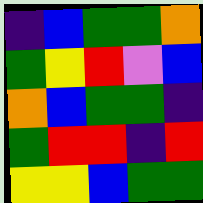[["indigo", "blue", "green", "green", "orange"], ["green", "yellow", "red", "violet", "blue"], ["orange", "blue", "green", "green", "indigo"], ["green", "red", "red", "indigo", "red"], ["yellow", "yellow", "blue", "green", "green"]]